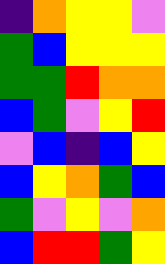[["indigo", "orange", "yellow", "yellow", "violet"], ["green", "blue", "yellow", "yellow", "yellow"], ["green", "green", "red", "orange", "orange"], ["blue", "green", "violet", "yellow", "red"], ["violet", "blue", "indigo", "blue", "yellow"], ["blue", "yellow", "orange", "green", "blue"], ["green", "violet", "yellow", "violet", "orange"], ["blue", "red", "red", "green", "yellow"]]